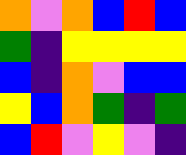[["orange", "violet", "orange", "blue", "red", "blue"], ["green", "indigo", "yellow", "yellow", "yellow", "yellow"], ["blue", "indigo", "orange", "violet", "blue", "blue"], ["yellow", "blue", "orange", "green", "indigo", "green"], ["blue", "red", "violet", "yellow", "violet", "indigo"]]